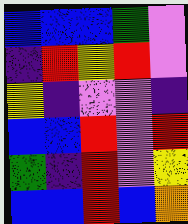[["blue", "blue", "blue", "green", "violet"], ["indigo", "red", "yellow", "red", "violet"], ["yellow", "indigo", "violet", "violet", "indigo"], ["blue", "blue", "red", "violet", "red"], ["green", "indigo", "red", "violet", "yellow"], ["blue", "blue", "red", "blue", "orange"]]